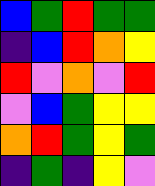[["blue", "green", "red", "green", "green"], ["indigo", "blue", "red", "orange", "yellow"], ["red", "violet", "orange", "violet", "red"], ["violet", "blue", "green", "yellow", "yellow"], ["orange", "red", "green", "yellow", "green"], ["indigo", "green", "indigo", "yellow", "violet"]]